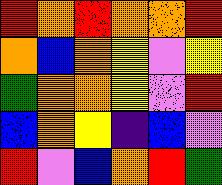[["red", "orange", "red", "orange", "orange", "red"], ["orange", "blue", "orange", "yellow", "violet", "yellow"], ["green", "orange", "orange", "yellow", "violet", "red"], ["blue", "orange", "yellow", "indigo", "blue", "violet"], ["red", "violet", "blue", "orange", "red", "green"]]